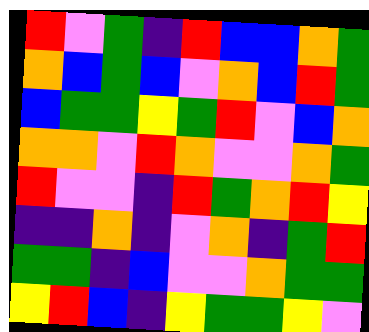[["red", "violet", "green", "indigo", "red", "blue", "blue", "orange", "green"], ["orange", "blue", "green", "blue", "violet", "orange", "blue", "red", "green"], ["blue", "green", "green", "yellow", "green", "red", "violet", "blue", "orange"], ["orange", "orange", "violet", "red", "orange", "violet", "violet", "orange", "green"], ["red", "violet", "violet", "indigo", "red", "green", "orange", "red", "yellow"], ["indigo", "indigo", "orange", "indigo", "violet", "orange", "indigo", "green", "red"], ["green", "green", "indigo", "blue", "violet", "violet", "orange", "green", "green"], ["yellow", "red", "blue", "indigo", "yellow", "green", "green", "yellow", "violet"]]